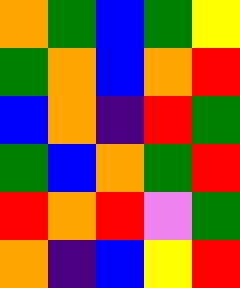[["orange", "green", "blue", "green", "yellow"], ["green", "orange", "blue", "orange", "red"], ["blue", "orange", "indigo", "red", "green"], ["green", "blue", "orange", "green", "red"], ["red", "orange", "red", "violet", "green"], ["orange", "indigo", "blue", "yellow", "red"]]